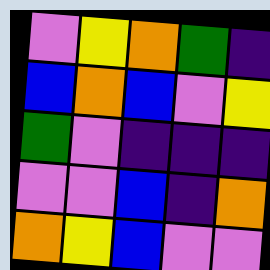[["violet", "yellow", "orange", "green", "indigo"], ["blue", "orange", "blue", "violet", "yellow"], ["green", "violet", "indigo", "indigo", "indigo"], ["violet", "violet", "blue", "indigo", "orange"], ["orange", "yellow", "blue", "violet", "violet"]]